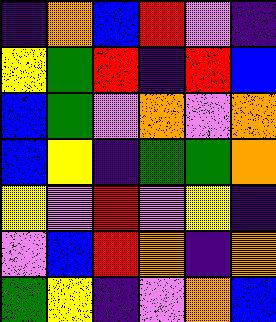[["indigo", "orange", "blue", "red", "violet", "indigo"], ["yellow", "green", "red", "indigo", "red", "blue"], ["blue", "green", "violet", "orange", "violet", "orange"], ["blue", "yellow", "indigo", "green", "green", "orange"], ["yellow", "violet", "red", "violet", "yellow", "indigo"], ["violet", "blue", "red", "orange", "indigo", "orange"], ["green", "yellow", "indigo", "violet", "orange", "blue"]]